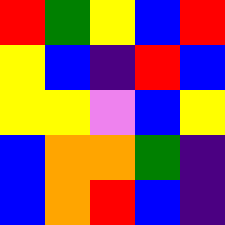[["red", "green", "yellow", "blue", "red"], ["yellow", "blue", "indigo", "red", "blue"], ["yellow", "yellow", "violet", "blue", "yellow"], ["blue", "orange", "orange", "green", "indigo"], ["blue", "orange", "red", "blue", "indigo"]]